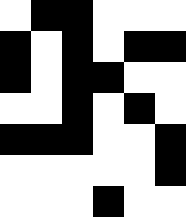[["white", "black", "black", "white", "white", "white"], ["black", "white", "black", "white", "black", "black"], ["black", "white", "black", "black", "white", "white"], ["white", "white", "black", "white", "black", "white"], ["black", "black", "black", "white", "white", "black"], ["white", "white", "white", "white", "white", "black"], ["white", "white", "white", "black", "white", "white"]]